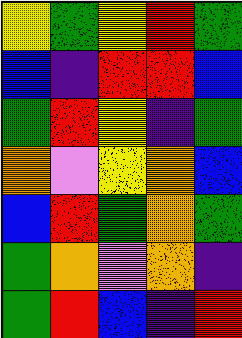[["yellow", "green", "yellow", "red", "green"], ["blue", "indigo", "red", "red", "blue"], ["green", "red", "yellow", "indigo", "green"], ["orange", "violet", "yellow", "orange", "blue"], ["blue", "red", "green", "orange", "green"], ["green", "orange", "violet", "orange", "indigo"], ["green", "red", "blue", "indigo", "red"]]